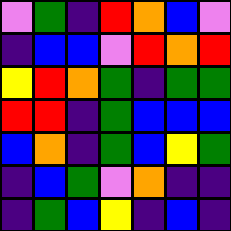[["violet", "green", "indigo", "red", "orange", "blue", "violet"], ["indigo", "blue", "blue", "violet", "red", "orange", "red"], ["yellow", "red", "orange", "green", "indigo", "green", "green"], ["red", "red", "indigo", "green", "blue", "blue", "blue"], ["blue", "orange", "indigo", "green", "blue", "yellow", "green"], ["indigo", "blue", "green", "violet", "orange", "indigo", "indigo"], ["indigo", "green", "blue", "yellow", "indigo", "blue", "indigo"]]